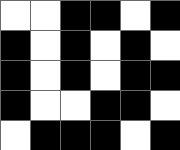[["white", "white", "black", "black", "white", "black"], ["black", "white", "black", "white", "black", "white"], ["black", "white", "black", "white", "black", "black"], ["black", "white", "white", "black", "black", "white"], ["white", "black", "black", "black", "white", "black"]]